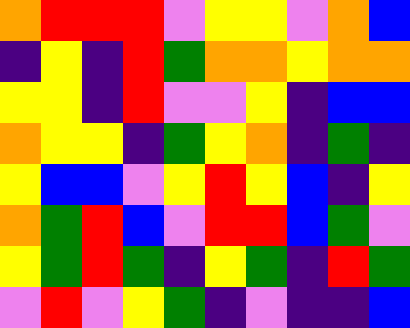[["orange", "red", "red", "red", "violet", "yellow", "yellow", "violet", "orange", "blue"], ["indigo", "yellow", "indigo", "red", "green", "orange", "orange", "yellow", "orange", "orange"], ["yellow", "yellow", "indigo", "red", "violet", "violet", "yellow", "indigo", "blue", "blue"], ["orange", "yellow", "yellow", "indigo", "green", "yellow", "orange", "indigo", "green", "indigo"], ["yellow", "blue", "blue", "violet", "yellow", "red", "yellow", "blue", "indigo", "yellow"], ["orange", "green", "red", "blue", "violet", "red", "red", "blue", "green", "violet"], ["yellow", "green", "red", "green", "indigo", "yellow", "green", "indigo", "red", "green"], ["violet", "red", "violet", "yellow", "green", "indigo", "violet", "indigo", "indigo", "blue"]]